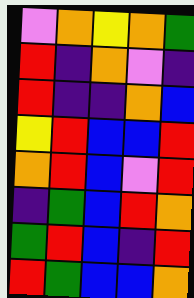[["violet", "orange", "yellow", "orange", "green"], ["red", "indigo", "orange", "violet", "indigo"], ["red", "indigo", "indigo", "orange", "blue"], ["yellow", "red", "blue", "blue", "red"], ["orange", "red", "blue", "violet", "red"], ["indigo", "green", "blue", "red", "orange"], ["green", "red", "blue", "indigo", "red"], ["red", "green", "blue", "blue", "orange"]]